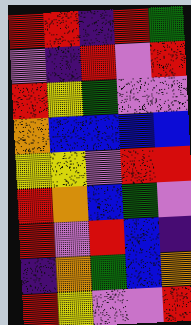[["red", "red", "indigo", "red", "green"], ["violet", "indigo", "red", "violet", "red"], ["red", "yellow", "green", "violet", "violet"], ["orange", "blue", "blue", "blue", "blue"], ["yellow", "yellow", "violet", "red", "red"], ["red", "orange", "blue", "green", "violet"], ["red", "violet", "red", "blue", "indigo"], ["indigo", "orange", "green", "blue", "orange"], ["red", "yellow", "violet", "violet", "red"]]